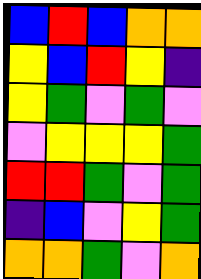[["blue", "red", "blue", "orange", "orange"], ["yellow", "blue", "red", "yellow", "indigo"], ["yellow", "green", "violet", "green", "violet"], ["violet", "yellow", "yellow", "yellow", "green"], ["red", "red", "green", "violet", "green"], ["indigo", "blue", "violet", "yellow", "green"], ["orange", "orange", "green", "violet", "orange"]]